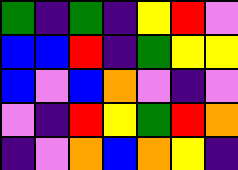[["green", "indigo", "green", "indigo", "yellow", "red", "violet"], ["blue", "blue", "red", "indigo", "green", "yellow", "yellow"], ["blue", "violet", "blue", "orange", "violet", "indigo", "violet"], ["violet", "indigo", "red", "yellow", "green", "red", "orange"], ["indigo", "violet", "orange", "blue", "orange", "yellow", "indigo"]]